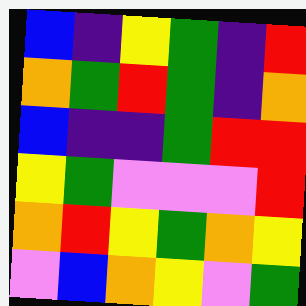[["blue", "indigo", "yellow", "green", "indigo", "red"], ["orange", "green", "red", "green", "indigo", "orange"], ["blue", "indigo", "indigo", "green", "red", "red"], ["yellow", "green", "violet", "violet", "violet", "red"], ["orange", "red", "yellow", "green", "orange", "yellow"], ["violet", "blue", "orange", "yellow", "violet", "green"]]